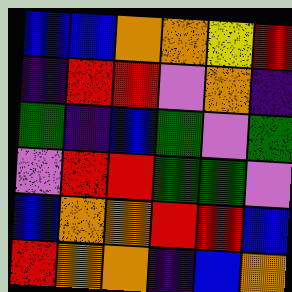[["blue", "blue", "orange", "orange", "yellow", "red"], ["indigo", "red", "red", "violet", "orange", "indigo"], ["green", "indigo", "blue", "green", "violet", "green"], ["violet", "red", "red", "green", "green", "violet"], ["blue", "orange", "orange", "red", "red", "blue"], ["red", "orange", "orange", "indigo", "blue", "orange"]]